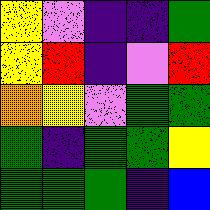[["yellow", "violet", "indigo", "indigo", "green"], ["yellow", "red", "indigo", "violet", "red"], ["orange", "yellow", "violet", "green", "green"], ["green", "indigo", "green", "green", "yellow"], ["green", "green", "green", "indigo", "blue"]]